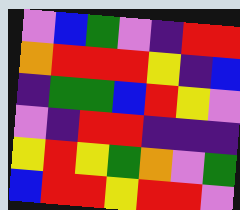[["violet", "blue", "green", "violet", "indigo", "red", "red"], ["orange", "red", "red", "red", "yellow", "indigo", "blue"], ["indigo", "green", "green", "blue", "red", "yellow", "violet"], ["violet", "indigo", "red", "red", "indigo", "indigo", "indigo"], ["yellow", "red", "yellow", "green", "orange", "violet", "green"], ["blue", "red", "red", "yellow", "red", "red", "violet"]]